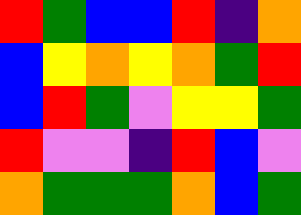[["red", "green", "blue", "blue", "red", "indigo", "orange"], ["blue", "yellow", "orange", "yellow", "orange", "green", "red"], ["blue", "red", "green", "violet", "yellow", "yellow", "green"], ["red", "violet", "violet", "indigo", "red", "blue", "violet"], ["orange", "green", "green", "green", "orange", "blue", "green"]]